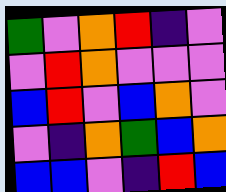[["green", "violet", "orange", "red", "indigo", "violet"], ["violet", "red", "orange", "violet", "violet", "violet"], ["blue", "red", "violet", "blue", "orange", "violet"], ["violet", "indigo", "orange", "green", "blue", "orange"], ["blue", "blue", "violet", "indigo", "red", "blue"]]